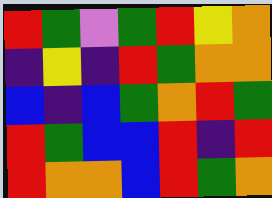[["red", "green", "violet", "green", "red", "yellow", "orange"], ["indigo", "yellow", "indigo", "red", "green", "orange", "orange"], ["blue", "indigo", "blue", "green", "orange", "red", "green"], ["red", "green", "blue", "blue", "red", "indigo", "red"], ["red", "orange", "orange", "blue", "red", "green", "orange"]]